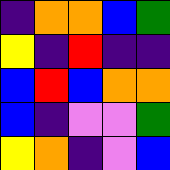[["indigo", "orange", "orange", "blue", "green"], ["yellow", "indigo", "red", "indigo", "indigo"], ["blue", "red", "blue", "orange", "orange"], ["blue", "indigo", "violet", "violet", "green"], ["yellow", "orange", "indigo", "violet", "blue"]]